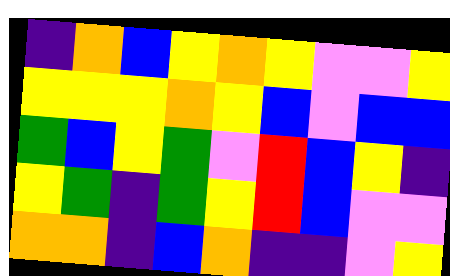[["indigo", "orange", "blue", "yellow", "orange", "yellow", "violet", "violet", "yellow"], ["yellow", "yellow", "yellow", "orange", "yellow", "blue", "violet", "blue", "blue"], ["green", "blue", "yellow", "green", "violet", "red", "blue", "yellow", "indigo"], ["yellow", "green", "indigo", "green", "yellow", "red", "blue", "violet", "violet"], ["orange", "orange", "indigo", "blue", "orange", "indigo", "indigo", "violet", "yellow"]]